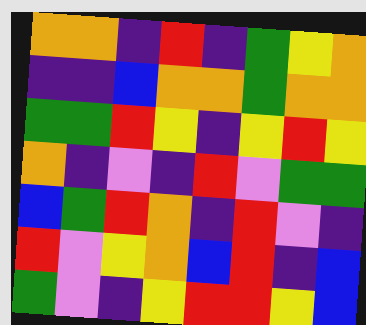[["orange", "orange", "indigo", "red", "indigo", "green", "yellow", "orange"], ["indigo", "indigo", "blue", "orange", "orange", "green", "orange", "orange"], ["green", "green", "red", "yellow", "indigo", "yellow", "red", "yellow"], ["orange", "indigo", "violet", "indigo", "red", "violet", "green", "green"], ["blue", "green", "red", "orange", "indigo", "red", "violet", "indigo"], ["red", "violet", "yellow", "orange", "blue", "red", "indigo", "blue"], ["green", "violet", "indigo", "yellow", "red", "red", "yellow", "blue"]]